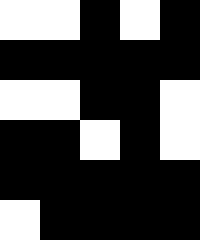[["white", "white", "black", "white", "black"], ["black", "black", "black", "black", "black"], ["white", "white", "black", "black", "white"], ["black", "black", "white", "black", "white"], ["black", "black", "black", "black", "black"], ["white", "black", "black", "black", "black"]]